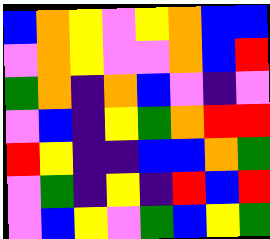[["blue", "orange", "yellow", "violet", "yellow", "orange", "blue", "blue"], ["violet", "orange", "yellow", "violet", "violet", "orange", "blue", "red"], ["green", "orange", "indigo", "orange", "blue", "violet", "indigo", "violet"], ["violet", "blue", "indigo", "yellow", "green", "orange", "red", "red"], ["red", "yellow", "indigo", "indigo", "blue", "blue", "orange", "green"], ["violet", "green", "indigo", "yellow", "indigo", "red", "blue", "red"], ["violet", "blue", "yellow", "violet", "green", "blue", "yellow", "green"]]